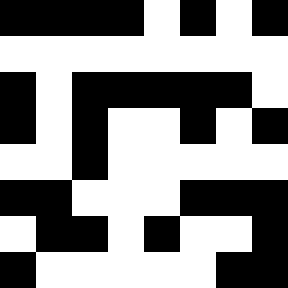[["black", "black", "black", "black", "white", "black", "white", "black"], ["white", "white", "white", "white", "white", "white", "white", "white"], ["black", "white", "black", "black", "black", "black", "black", "white"], ["black", "white", "black", "white", "white", "black", "white", "black"], ["white", "white", "black", "white", "white", "white", "white", "white"], ["black", "black", "white", "white", "white", "black", "black", "black"], ["white", "black", "black", "white", "black", "white", "white", "black"], ["black", "white", "white", "white", "white", "white", "black", "black"]]